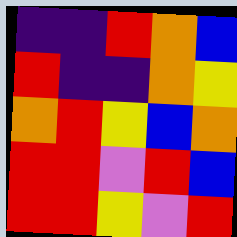[["indigo", "indigo", "red", "orange", "blue"], ["red", "indigo", "indigo", "orange", "yellow"], ["orange", "red", "yellow", "blue", "orange"], ["red", "red", "violet", "red", "blue"], ["red", "red", "yellow", "violet", "red"]]